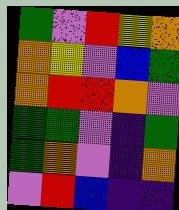[["green", "violet", "red", "yellow", "orange"], ["orange", "yellow", "violet", "blue", "green"], ["orange", "red", "red", "orange", "violet"], ["green", "green", "violet", "indigo", "green"], ["green", "orange", "violet", "indigo", "orange"], ["violet", "red", "blue", "indigo", "indigo"]]